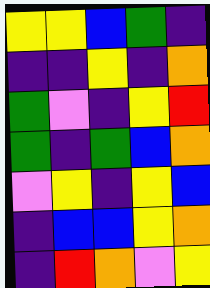[["yellow", "yellow", "blue", "green", "indigo"], ["indigo", "indigo", "yellow", "indigo", "orange"], ["green", "violet", "indigo", "yellow", "red"], ["green", "indigo", "green", "blue", "orange"], ["violet", "yellow", "indigo", "yellow", "blue"], ["indigo", "blue", "blue", "yellow", "orange"], ["indigo", "red", "orange", "violet", "yellow"]]